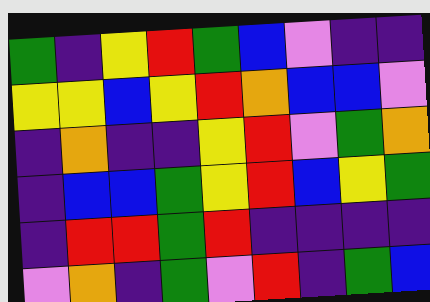[["green", "indigo", "yellow", "red", "green", "blue", "violet", "indigo", "indigo"], ["yellow", "yellow", "blue", "yellow", "red", "orange", "blue", "blue", "violet"], ["indigo", "orange", "indigo", "indigo", "yellow", "red", "violet", "green", "orange"], ["indigo", "blue", "blue", "green", "yellow", "red", "blue", "yellow", "green"], ["indigo", "red", "red", "green", "red", "indigo", "indigo", "indigo", "indigo"], ["violet", "orange", "indigo", "green", "violet", "red", "indigo", "green", "blue"]]